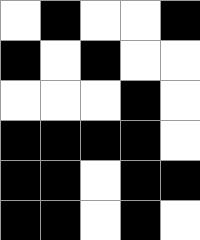[["white", "black", "white", "white", "black"], ["black", "white", "black", "white", "white"], ["white", "white", "white", "black", "white"], ["black", "black", "black", "black", "white"], ["black", "black", "white", "black", "black"], ["black", "black", "white", "black", "white"]]